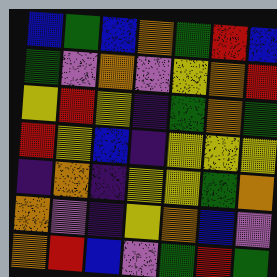[["blue", "green", "blue", "orange", "green", "red", "blue"], ["green", "violet", "orange", "violet", "yellow", "orange", "red"], ["yellow", "red", "yellow", "indigo", "green", "orange", "green"], ["red", "yellow", "blue", "indigo", "yellow", "yellow", "yellow"], ["indigo", "orange", "indigo", "yellow", "yellow", "green", "orange"], ["orange", "violet", "indigo", "yellow", "orange", "blue", "violet"], ["orange", "red", "blue", "violet", "green", "red", "green"]]